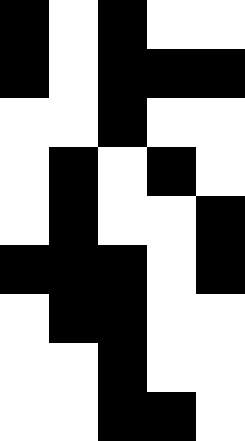[["black", "white", "black", "white", "white"], ["black", "white", "black", "black", "black"], ["white", "white", "black", "white", "white"], ["white", "black", "white", "black", "white"], ["white", "black", "white", "white", "black"], ["black", "black", "black", "white", "black"], ["white", "black", "black", "white", "white"], ["white", "white", "black", "white", "white"], ["white", "white", "black", "black", "white"]]